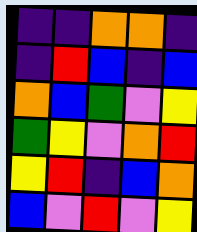[["indigo", "indigo", "orange", "orange", "indigo"], ["indigo", "red", "blue", "indigo", "blue"], ["orange", "blue", "green", "violet", "yellow"], ["green", "yellow", "violet", "orange", "red"], ["yellow", "red", "indigo", "blue", "orange"], ["blue", "violet", "red", "violet", "yellow"]]